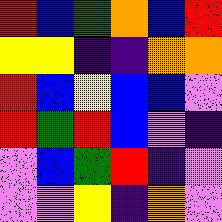[["red", "blue", "green", "orange", "blue", "red"], ["yellow", "yellow", "indigo", "indigo", "orange", "orange"], ["red", "blue", "yellow", "blue", "blue", "violet"], ["red", "green", "red", "blue", "violet", "indigo"], ["violet", "blue", "green", "red", "indigo", "violet"], ["violet", "violet", "yellow", "indigo", "orange", "violet"]]